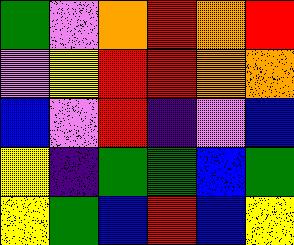[["green", "violet", "orange", "red", "orange", "red"], ["violet", "yellow", "red", "red", "orange", "orange"], ["blue", "violet", "red", "indigo", "violet", "blue"], ["yellow", "indigo", "green", "green", "blue", "green"], ["yellow", "green", "blue", "red", "blue", "yellow"]]